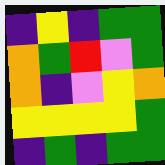[["indigo", "yellow", "indigo", "green", "green"], ["orange", "green", "red", "violet", "green"], ["orange", "indigo", "violet", "yellow", "orange"], ["yellow", "yellow", "yellow", "yellow", "green"], ["indigo", "green", "indigo", "green", "green"]]